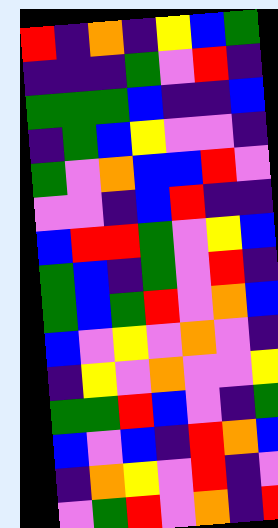[["red", "indigo", "orange", "indigo", "yellow", "blue", "green"], ["indigo", "indigo", "indigo", "green", "violet", "red", "indigo"], ["green", "green", "green", "blue", "indigo", "indigo", "blue"], ["indigo", "green", "blue", "yellow", "violet", "violet", "indigo"], ["green", "violet", "orange", "blue", "blue", "red", "violet"], ["violet", "violet", "indigo", "blue", "red", "indigo", "indigo"], ["blue", "red", "red", "green", "violet", "yellow", "blue"], ["green", "blue", "indigo", "green", "violet", "red", "indigo"], ["green", "blue", "green", "red", "violet", "orange", "blue"], ["blue", "violet", "yellow", "violet", "orange", "violet", "indigo"], ["indigo", "yellow", "violet", "orange", "violet", "violet", "yellow"], ["green", "green", "red", "blue", "violet", "indigo", "green"], ["blue", "violet", "blue", "indigo", "red", "orange", "blue"], ["indigo", "orange", "yellow", "violet", "red", "indigo", "violet"], ["violet", "green", "red", "violet", "orange", "indigo", "red"]]